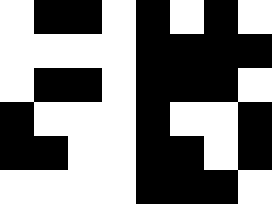[["white", "black", "black", "white", "black", "white", "black", "white"], ["white", "white", "white", "white", "black", "black", "black", "black"], ["white", "black", "black", "white", "black", "black", "black", "white"], ["black", "white", "white", "white", "black", "white", "white", "black"], ["black", "black", "white", "white", "black", "black", "white", "black"], ["white", "white", "white", "white", "black", "black", "black", "white"]]